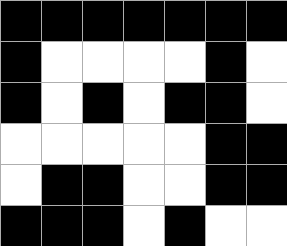[["black", "black", "black", "black", "black", "black", "black"], ["black", "white", "white", "white", "white", "black", "white"], ["black", "white", "black", "white", "black", "black", "white"], ["white", "white", "white", "white", "white", "black", "black"], ["white", "black", "black", "white", "white", "black", "black"], ["black", "black", "black", "white", "black", "white", "white"]]